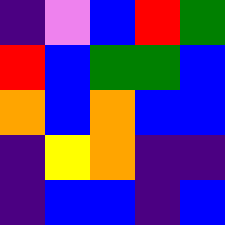[["indigo", "violet", "blue", "red", "green"], ["red", "blue", "green", "green", "blue"], ["orange", "blue", "orange", "blue", "blue"], ["indigo", "yellow", "orange", "indigo", "indigo"], ["indigo", "blue", "blue", "indigo", "blue"]]